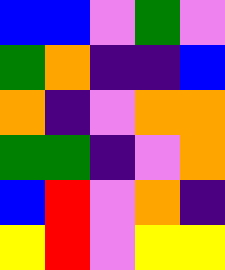[["blue", "blue", "violet", "green", "violet"], ["green", "orange", "indigo", "indigo", "blue"], ["orange", "indigo", "violet", "orange", "orange"], ["green", "green", "indigo", "violet", "orange"], ["blue", "red", "violet", "orange", "indigo"], ["yellow", "red", "violet", "yellow", "yellow"]]